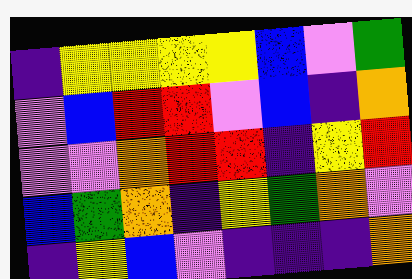[["indigo", "yellow", "yellow", "yellow", "yellow", "blue", "violet", "green"], ["violet", "blue", "red", "red", "violet", "blue", "indigo", "orange"], ["violet", "violet", "orange", "red", "red", "indigo", "yellow", "red"], ["blue", "green", "orange", "indigo", "yellow", "green", "orange", "violet"], ["indigo", "yellow", "blue", "violet", "indigo", "indigo", "indigo", "orange"]]